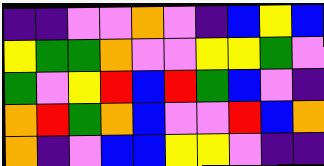[["indigo", "indigo", "violet", "violet", "orange", "violet", "indigo", "blue", "yellow", "blue"], ["yellow", "green", "green", "orange", "violet", "violet", "yellow", "yellow", "green", "violet"], ["green", "violet", "yellow", "red", "blue", "red", "green", "blue", "violet", "indigo"], ["orange", "red", "green", "orange", "blue", "violet", "violet", "red", "blue", "orange"], ["orange", "indigo", "violet", "blue", "blue", "yellow", "yellow", "violet", "indigo", "indigo"]]